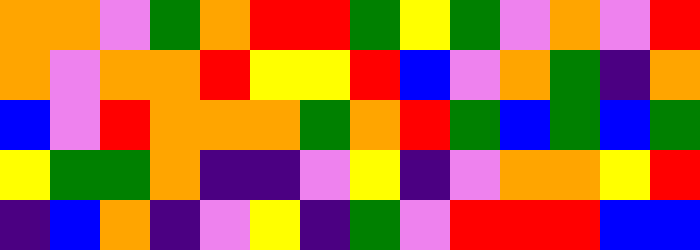[["orange", "orange", "violet", "green", "orange", "red", "red", "green", "yellow", "green", "violet", "orange", "violet", "red"], ["orange", "violet", "orange", "orange", "red", "yellow", "yellow", "red", "blue", "violet", "orange", "green", "indigo", "orange"], ["blue", "violet", "red", "orange", "orange", "orange", "green", "orange", "red", "green", "blue", "green", "blue", "green"], ["yellow", "green", "green", "orange", "indigo", "indigo", "violet", "yellow", "indigo", "violet", "orange", "orange", "yellow", "red"], ["indigo", "blue", "orange", "indigo", "violet", "yellow", "indigo", "green", "violet", "red", "red", "red", "blue", "blue"]]